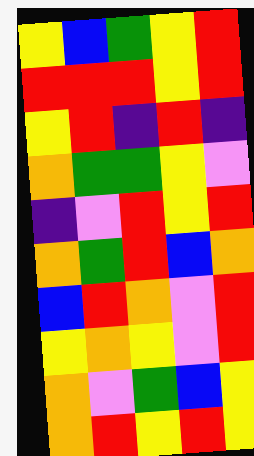[["yellow", "blue", "green", "yellow", "red"], ["red", "red", "red", "yellow", "red"], ["yellow", "red", "indigo", "red", "indigo"], ["orange", "green", "green", "yellow", "violet"], ["indigo", "violet", "red", "yellow", "red"], ["orange", "green", "red", "blue", "orange"], ["blue", "red", "orange", "violet", "red"], ["yellow", "orange", "yellow", "violet", "red"], ["orange", "violet", "green", "blue", "yellow"], ["orange", "red", "yellow", "red", "yellow"]]